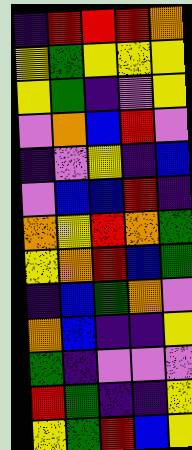[["indigo", "red", "red", "red", "orange"], ["yellow", "green", "yellow", "yellow", "yellow"], ["yellow", "green", "indigo", "violet", "yellow"], ["violet", "orange", "blue", "red", "violet"], ["indigo", "violet", "yellow", "indigo", "blue"], ["violet", "blue", "blue", "red", "indigo"], ["orange", "yellow", "red", "orange", "green"], ["yellow", "orange", "red", "blue", "green"], ["indigo", "blue", "green", "orange", "violet"], ["orange", "blue", "indigo", "indigo", "yellow"], ["green", "indigo", "violet", "violet", "violet"], ["red", "green", "indigo", "indigo", "yellow"], ["yellow", "green", "red", "blue", "yellow"]]